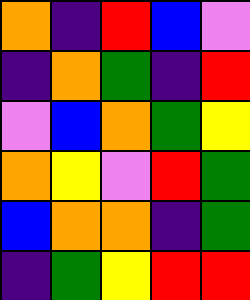[["orange", "indigo", "red", "blue", "violet"], ["indigo", "orange", "green", "indigo", "red"], ["violet", "blue", "orange", "green", "yellow"], ["orange", "yellow", "violet", "red", "green"], ["blue", "orange", "orange", "indigo", "green"], ["indigo", "green", "yellow", "red", "red"]]